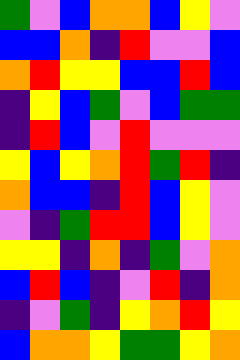[["green", "violet", "blue", "orange", "orange", "blue", "yellow", "violet"], ["blue", "blue", "orange", "indigo", "red", "violet", "violet", "blue"], ["orange", "red", "yellow", "yellow", "blue", "blue", "red", "blue"], ["indigo", "yellow", "blue", "green", "violet", "blue", "green", "green"], ["indigo", "red", "blue", "violet", "red", "violet", "violet", "violet"], ["yellow", "blue", "yellow", "orange", "red", "green", "red", "indigo"], ["orange", "blue", "blue", "indigo", "red", "blue", "yellow", "violet"], ["violet", "indigo", "green", "red", "red", "blue", "yellow", "violet"], ["yellow", "yellow", "indigo", "orange", "indigo", "green", "violet", "orange"], ["blue", "red", "blue", "indigo", "violet", "red", "indigo", "orange"], ["indigo", "violet", "green", "indigo", "yellow", "orange", "red", "yellow"], ["blue", "orange", "orange", "yellow", "green", "green", "yellow", "orange"]]